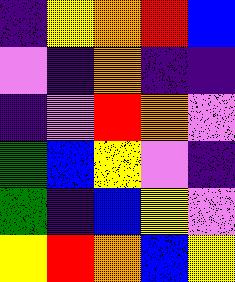[["indigo", "yellow", "orange", "red", "blue"], ["violet", "indigo", "orange", "indigo", "indigo"], ["indigo", "violet", "red", "orange", "violet"], ["green", "blue", "yellow", "violet", "indigo"], ["green", "indigo", "blue", "yellow", "violet"], ["yellow", "red", "orange", "blue", "yellow"]]